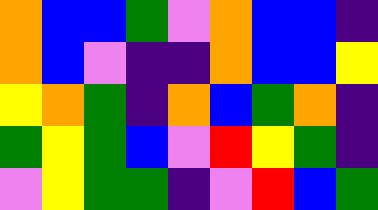[["orange", "blue", "blue", "green", "violet", "orange", "blue", "blue", "indigo"], ["orange", "blue", "violet", "indigo", "indigo", "orange", "blue", "blue", "yellow"], ["yellow", "orange", "green", "indigo", "orange", "blue", "green", "orange", "indigo"], ["green", "yellow", "green", "blue", "violet", "red", "yellow", "green", "indigo"], ["violet", "yellow", "green", "green", "indigo", "violet", "red", "blue", "green"]]